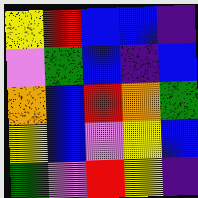[["yellow", "red", "blue", "blue", "indigo"], ["violet", "green", "blue", "indigo", "blue"], ["orange", "blue", "red", "orange", "green"], ["yellow", "blue", "violet", "yellow", "blue"], ["green", "violet", "red", "yellow", "indigo"]]